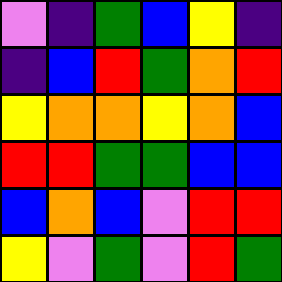[["violet", "indigo", "green", "blue", "yellow", "indigo"], ["indigo", "blue", "red", "green", "orange", "red"], ["yellow", "orange", "orange", "yellow", "orange", "blue"], ["red", "red", "green", "green", "blue", "blue"], ["blue", "orange", "blue", "violet", "red", "red"], ["yellow", "violet", "green", "violet", "red", "green"]]